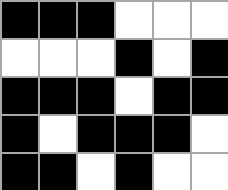[["black", "black", "black", "white", "white", "white"], ["white", "white", "white", "black", "white", "black"], ["black", "black", "black", "white", "black", "black"], ["black", "white", "black", "black", "black", "white"], ["black", "black", "white", "black", "white", "white"]]